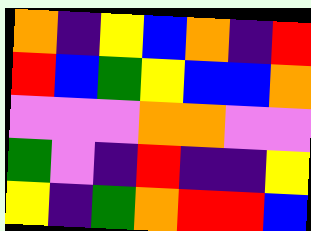[["orange", "indigo", "yellow", "blue", "orange", "indigo", "red"], ["red", "blue", "green", "yellow", "blue", "blue", "orange"], ["violet", "violet", "violet", "orange", "orange", "violet", "violet"], ["green", "violet", "indigo", "red", "indigo", "indigo", "yellow"], ["yellow", "indigo", "green", "orange", "red", "red", "blue"]]